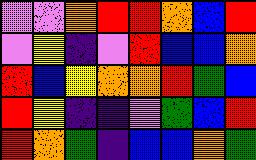[["violet", "violet", "orange", "red", "red", "orange", "blue", "red"], ["violet", "yellow", "indigo", "violet", "red", "blue", "blue", "orange"], ["red", "blue", "yellow", "orange", "orange", "red", "green", "blue"], ["red", "yellow", "indigo", "indigo", "violet", "green", "blue", "red"], ["red", "orange", "green", "indigo", "blue", "blue", "orange", "green"]]